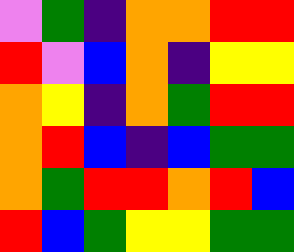[["violet", "green", "indigo", "orange", "orange", "red", "red"], ["red", "violet", "blue", "orange", "indigo", "yellow", "yellow"], ["orange", "yellow", "indigo", "orange", "green", "red", "red"], ["orange", "red", "blue", "indigo", "blue", "green", "green"], ["orange", "green", "red", "red", "orange", "red", "blue"], ["red", "blue", "green", "yellow", "yellow", "green", "green"]]